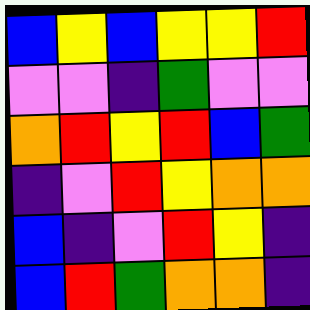[["blue", "yellow", "blue", "yellow", "yellow", "red"], ["violet", "violet", "indigo", "green", "violet", "violet"], ["orange", "red", "yellow", "red", "blue", "green"], ["indigo", "violet", "red", "yellow", "orange", "orange"], ["blue", "indigo", "violet", "red", "yellow", "indigo"], ["blue", "red", "green", "orange", "orange", "indigo"]]